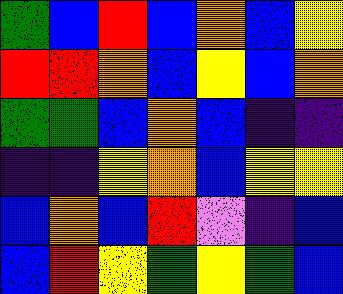[["green", "blue", "red", "blue", "orange", "blue", "yellow"], ["red", "red", "orange", "blue", "yellow", "blue", "orange"], ["green", "green", "blue", "orange", "blue", "indigo", "indigo"], ["indigo", "indigo", "yellow", "orange", "blue", "yellow", "yellow"], ["blue", "orange", "blue", "red", "violet", "indigo", "blue"], ["blue", "red", "yellow", "green", "yellow", "green", "blue"]]